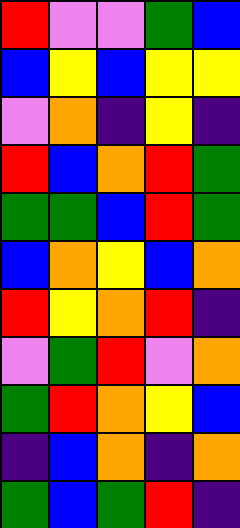[["red", "violet", "violet", "green", "blue"], ["blue", "yellow", "blue", "yellow", "yellow"], ["violet", "orange", "indigo", "yellow", "indigo"], ["red", "blue", "orange", "red", "green"], ["green", "green", "blue", "red", "green"], ["blue", "orange", "yellow", "blue", "orange"], ["red", "yellow", "orange", "red", "indigo"], ["violet", "green", "red", "violet", "orange"], ["green", "red", "orange", "yellow", "blue"], ["indigo", "blue", "orange", "indigo", "orange"], ["green", "blue", "green", "red", "indigo"]]